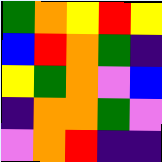[["green", "orange", "yellow", "red", "yellow"], ["blue", "red", "orange", "green", "indigo"], ["yellow", "green", "orange", "violet", "blue"], ["indigo", "orange", "orange", "green", "violet"], ["violet", "orange", "red", "indigo", "indigo"]]